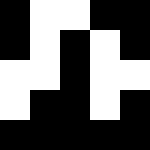[["black", "white", "white", "black", "black"], ["black", "white", "black", "white", "black"], ["white", "white", "black", "white", "white"], ["white", "black", "black", "white", "black"], ["black", "black", "black", "black", "black"]]